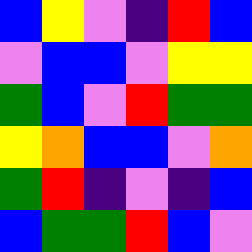[["blue", "yellow", "violet", "indigo", "red", "blue"], ["violet", "blue", "blue", "violet", "yellow", "yellow"], ["green", "blue", "violet", "red", "green", "green"], ["yellow", "orange", "blue", "blue", "violet", "orange"], ["green", "red", "indigo", "violet", "indigo", "blue"], ["blue", "green", "green", "red", "blue", "violet"]]